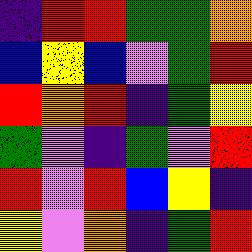[["indigo", "red", "red", "green", "green", "orange"], ["blue", "yellow", "blue", "violet", "green", "red"], ["red", "orange", "red", "indigo", "green", "yellow"], ["green", "violet", "indigo", "green", "violet", "red"], ["red", "violet", "red", "blue", "yellow", "indigo"], ["yellow", "violet", "orange", "indigo", "green", "red"]]